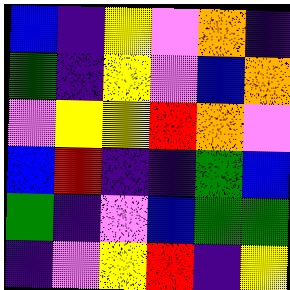[["blue", "indigo", "yellow", "violet", "orange", "indigo"], ["green", "indigo", "yellow", "violet", "blue", "orange"], ["violet", "yellow", "yellow", "red", "orange", "violet"], ["blue", "red", "indigo", "indigo", "green", "blue"], ["green", "indigo", "violet", "blue", "green", "green"], ["indigo", "violet", "yellow", "red", "indigo", "yellow"]]